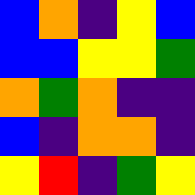[["blue", "orange", "indigo", "yellow", "blue"], ["blue", "blue", "yellow", "yellow", "green"], ["orange", "green", "orange", "indigo", "indigo"], ["blue", "indigo", "orange", "orange", "indigo"], ["yellow", "red", "indigo", "green", "yellow"]]